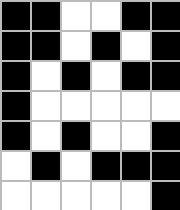[["black", "black", "white", "white", "black", "black"], ["black", "black", "white", "black", "white", "black"], ["black", "white", "black", "white", "black", "black"], ["black", "white", "white", "white", "white", "white"], ["black", "white", "black", "white", "white", "black"], ["white", "black", "white", "black", "black", "black"], ["white", "white", "white", "white", "white", "black"]]